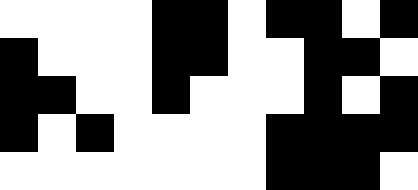[["white", "white", "white", "white", "black", "black", "white", "black", "black", "white", "black"], ["black", "white", "white", "white", "black", "black", "white", "white", "black", "black", "white"], ["black", "black", "white", "white", "black", "white", "white", "white", "black", "white", "black"], ["black", "white", "black", "white", "white", "white", "white", "black", "black", "black", "black"], ["white", "white", "white", "white", "white", "white", "white", "black", "black", "black", "white"]]